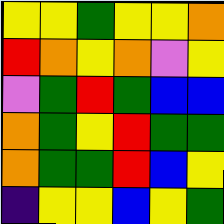[["yellow", "yellow", "green", "yellow", "yellow", "orange"], ["red", "orange", "yellow", "orange", "violet", "yellow"], ["violet", "green", "red", "green", "blue", "blue"], ["orange", "green", "yellow", "red", "green", "green"], ["orange", "green", "green", "red", "blue", "yellow"], ["indigo", "yellow", "yellow", "blue", "yellow", "green"]]